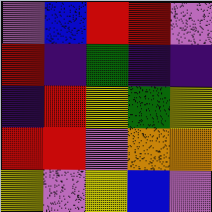[["violet", "blue", "red", "red", "violet"], ["red", "indigo", "green", "indigo", "indigo"], ["indigo", "red", "yellow", "green", "yellow"], ["red", "red", "violet", "orange", "orange"], ["yellow", "violet", "yellow", "blue", "violet"]]